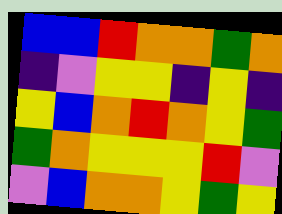[["blue", "blue", "red", "orange", "orange", "green", "orange"], ["indigo", "violet", "yellow", "yellow", "indigo", "yellow", "indigo"], ["yellow", "blue", "orange", "red", "orange", "yellow", "green"], ["green", "orange", "yellow", "yellow", "yellow", "red", "violet"], ["violet", "blue", "orange", "orange", "yellow", "green", "yellow"]]